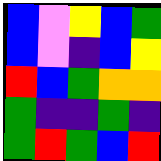[["blue", "violet", "yellow", "blue", "green"], ["blue", "violet", "indigo", "blue", "yellow"], ["red", "blue", "green", "orange", "orange"], ["green", "indigo", "indigo", "green", "indigo"], ["green", "red", "green", "blue", "red"]]